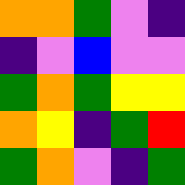[["orange", "orange", "green", "violet", "indigo"], ["indigo", "violet", "blue", "violet", "violet"], ["green", "orange", "green", "yellow", "yellow"], ["orange", "yellow", "indigo", "green", "red"], ["green", "orange", "violet", "indigo", "green"]]